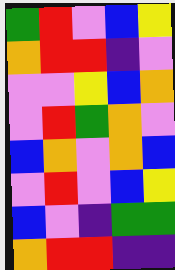[["green", "red", "violet", "blue", "yellow"], ["orange", "red", "red", "indigo", "violet"], ["violet", "violet", "yellow", "blue", "orange"], ["violet", "red", "green", "orange", "violet"], ["blue", "orange", "violet", "orange", "blue"], ["violet", "red", "violet", "blue", "yellow"], ["blue", "violet", "indigo", "green", "green"], ["orange", "red", "red", "indigo", "indigo"]]